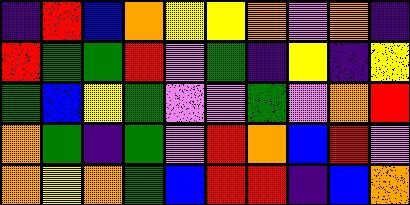[["indigo", "red", "blue", "orange", "yellow", "yellow", "orange", "violet", "orange", "indigo"], ["red", "green", "green", "red", "violet", "green", "indigo", "yellow", "indigo", "yellow"], ["green", "blue", "yellow", "green", "violet", "violet", "green", "violet", "orange", "red"], ["orange", "green", "indigo", "green", "violet", "red", "orange", "blue", "red", "violet"], ["orange", "yellow", "orange", "green", "blue", "red", "red", "indigo", "blue", "orange"]]